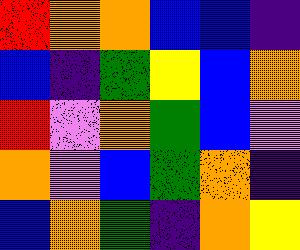[["red", "orange", "orange", "blue", "blue", "indigo"], ["blue", "indigo", "green", "yellow", "blue", "orange"], ["red", "violet", "orange", "green", "blue", "violet"], ["orange", "violet", "blue", "green", "orange", "indigo"], ["blue", "orange", "green", "indigo", "orange", "yellow"]]